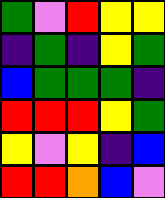[["green", "violet", "red", "yellow", "yellow"], ["indigo", "green", "indigo", "yellow", "green"], ["blue", "green", "green", "green", "indigo"], ["red", "red", "red", "yellow", "green"], ["yellow", "violet", "yellow", "indigo", "blue"], ["red", "red", "orange", "blue", "violet"]]